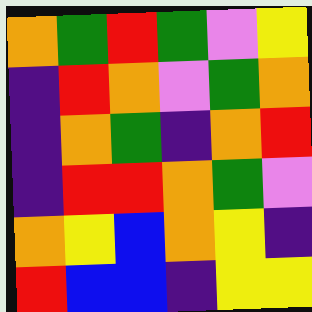[["orange", "green", "red", "green", "violet", "yellow"], ["indigo", "red", "orange", "violet", "green", "orange"], ["indigo", "orange", "green", "indigo", "orange", "red"], ["indigo", "red", "red", "orange", "green", "violet"], ["orange", "yellow", "blue", "orange", "yellow", "indigo"], ["red", "blue", "blue", "indigo", "yellow", "yellow"]]